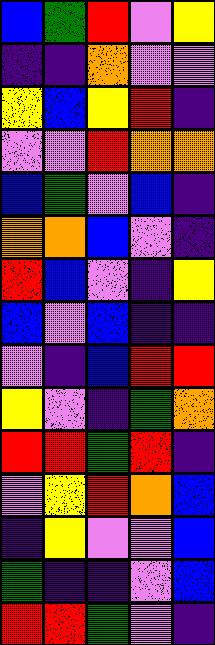[["blue", "green", "red", "violet", "yellow"], ["indigo", "indigo", "orange", "violet", "violet"], ["yellow", "blue", "yellow", "red", "indigo"], ["violet", "violet", "red", "orange", "orange"], ["blue", "green", "violet", "blue", "indigo"], ["orange", "orange", "blue", "violet", "indigo"], ["red", "blue", "violet", "indigo", "yellow"], ["blue", "violet", "blue", "indigo", "indigo"], ["violet", "indigo", "blue", "red", "red"], ["yellow", "violet", "indigo", "green", "orange"], ["red", "red", "green", "red", "indigo"], ["violet", "yellow", "red", "orange", "blue"], ["indigo", "yellow", "violet", "violet", "blue"], ["green", "indigo", "indigo", "violet", "blue"], ["red", "red", "green", "violet", "indigo"]]